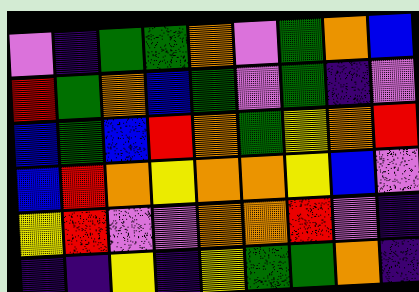[["violet", "indigo", "green", "green", "orange", "violet", "green", "orange", "blue"], ["red", "green", "orange", "blue", "green", "violet", "green", "indigo", "violet"], ["blue", "green", "blue", "red", "orange", "green", "yellow", "orange", "red"], ["blue", "red", "orange", "yellow", "orange", "orange", "yellow", "blue", "violet"], ["yellow", "red", "violet", "violet", "orange", "orange", "red", "violet", "indigo"], ["indigo", "indigo", "yellow", "indigo", "yellow", "green", "green", "orange", "indigo"]]